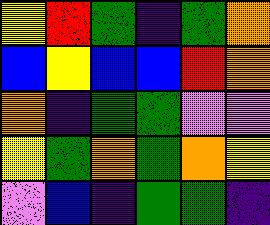[["yellow", "red", "green", "indigo", "green", "orange"], ["blue", "yellow", "blue", "blue", "red", "orange"], ["orange", "indigo", "green", "green", "violet", "violet"], ["yellow", "green", "orange", "green", "orange", "yellow"], ["violet", "blue", "indigo", "green", "green", "indigo"]]